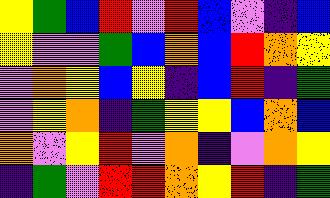[["yellow", "green", "blue", "red", "violet", "red", "blue", "violet", "indigo", "blue"], ["yellow", "violet", "violet", "green", "blue", "orange", "blue", "red", "orange", "yellow"], ["violet", "orange", "yellow", "blue", "yellow", "indigo", "blue", "red", "indigo", "green"], ["violet", "yellow", "orange", "indigo", "green", "yellow", "yellow", "blue", "orange", "blue"], ["orange", "violet", "yellow", "red", "violet", "orange", "indigo", "violet", "orange", "yellow"], ["indigo", "green", "violet", "red", "red", "orange", "yellow", "red", "indigo", "green"]]